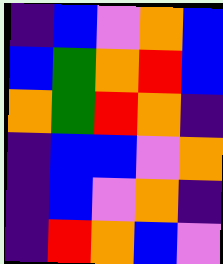[["indigo", "blue", "violet", "orange", "blue"], ["blue", "green", "orange", "red", "blue"], ["orange", "green", "red", "orange", "indigo"], ["indigo", "blue", "blue", "violet", "orange"], ["indigo", "blue", "violet", "orange", "indigo"], ["indigo", "red", "orange", "blue", "violet"]]